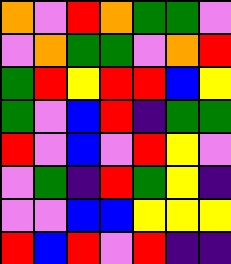[["orange", "violet", "red", "orange", "green", "green", "violet"], ["violet", "orange", "green", "green", "violet", "orange", "red"], ["green", "red", "yellow", "red", "red", "blue", "yellow"], ["green", "violet", "blue", "red", "indigo", "green", "green"], ["red", "violet", "blue", "violet", "red", "yellow", "violet"], ["violet", "green", "indigo", "red", "green", "yellow", "indigo"], ["violet", "violet", "blue", "blue", "yellow", "yellow", "yellow"], ["red", "blue", "red", "violet", "red", "indigo", "indigo"]]